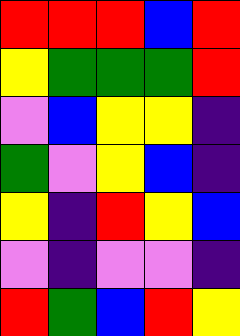[["red", "red", "red", "blue", "red"], ["yellow", "green", "green", "green", "red"], ["violet", "blue", "yellow", "yellow", "indigo"], ["green", "violet", "yellow", "blue", "indigo"], ["yellow", "indigo", "red", "yellow", "blue"], ["violet", "indigo", "violet", "violet", "indigo"], ["red", "green", "blue", "red", "yellow"]]